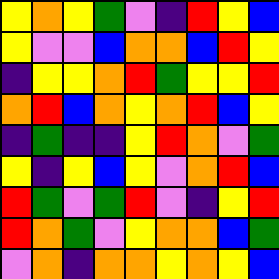[["yellow", "orange", "yellow", "green", "violet", "indigo", "red", "yellow", "blue"], ["yellow", "violet", "violet", "blue", "orange", "orange", "blue", "red", "yellow"], ["indigo", "yellow", "yellow", "orange", "red", "green", "yellow", "yellow", "red"], ["orange", "red", "blue", "orange", "yellow", "orange", "red", "blue", "yellow"], ["indigo", "green", "indigo", "indigo", "yellow", "red", "orange", "violet", "green"], ["yellow", "indigo", "yellow", "blue", "yellow", "violet", "orange", "red", "blue"], ["red", "green", "violet", "green", "red", "violet", "indigo", "yellow", "red"], ["red", "orange", "green", "violet", "yellow", "orange", "orange", "blue", "green"], ["violet", "orange", "indigo", "orange", "orange", "yellow", "orange", "yellow", "blue"]]